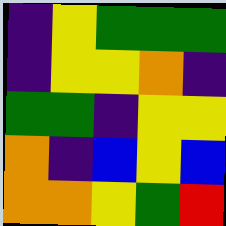[["indigo", "yellow", "green", "green", "green"], ["indigo", "yellow", "yellow", "orange", "indigo"], ["green", "green", "indigo", "yellow", "yellow"], ["orange", "indigo", "blue", "yellow", "blue"], ["orange", "orange", "yellow", "green", "red"]]